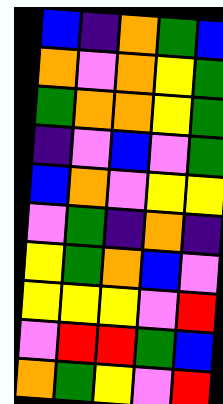[["blue", "indigo", "orange", "green", "blue"], ["orange", "violet", "orange", "yellow", "green"], ["green", "orange", "orange", "yellow", "green"], ["indigo", "violet", "blue", "violet", "green"], ["blue", "orange", "violet", "yellow", "yellow"], ["violet", "green", "indigo", "orange", "indigo"], ["yellow", "green", "orange", "blue", "violet"], ["yellow", "yellow", "yellow", "violet", "red"], ["violet", "red", "red", "green", "blue"], ["orange", "green", "yellow", "violet", "red"]]